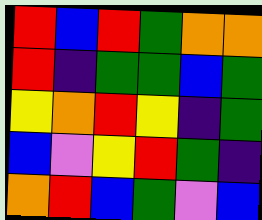[["red", "blue", "red", "green", "orange", "orange"], ["red", "indigo", "green", "green", "blue", "green"], ["yellow", "orange", "red", "yellow", "indigo", "green"], ["blue", "violet", "yellow", "red", "green", "indigo"], ["orange", "red", "blue", "green", "violet", "blue"]]